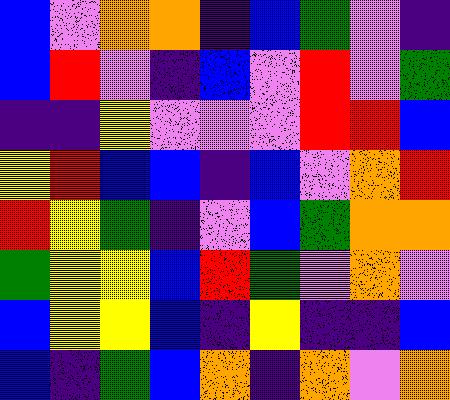[["blue", "violet", "orange", "orange", "indigo", "blue", "green", "violet", "indigo"], ["blue", "red", "violet", "indigo", "blue", "violet", "red", "violet", "green"], ["indigo", "indigo", "yellow", "violet", "violet", "violet", "red", "red", "blue"], ["yellow", "red", "blue", "blue", "indigo", "blue", "violet", "orange", "red"], ["red", "yellow", "green", "indigo", "violet", "blue", "green", "orange", "orange"], ["green", "yellow", "yellow", "blue", "red", "green", "violet", "orange", "violet"], ["blue", "yellow", "yellow", "blue", "indigo", "yellow", "indigo", "indigo", "blue"], ["blue", "indigo", "green", "blue", "orange", "indigo", "orange", "violet", "orange"]]